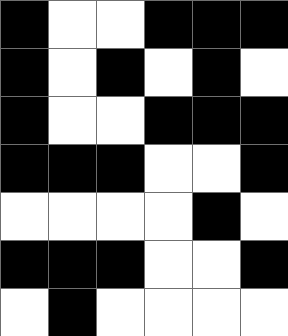[["black", "white", "white", "black", "black", "black"], ["black", "white", "black", "white", "black", "white"], ["black", "white", "white", "black", "black", "black"], ["black", "black", "black", "white", "white", "black"], ["white", "white", "white", "white", "black", "white"], ["black", "black", "black", "white", "white", "black"], ["white", "black", "white", "white", "white", "white"]]